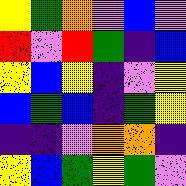[["yellow", "green", "orange", "violet", "blue", "violet"], ["red", "violet", "red", "green", "indigo", "blue"], ["yellow", "blue", "yellow", "indigo", "violet", "yellow"], ["blue", "green", "blue", "indigo", "green", "yellow"], ["indigo", "indigo", "violet", "orange", "orange", "indigo"], ["yellow", "blue", "green", "yellow", "green", "violet"]]